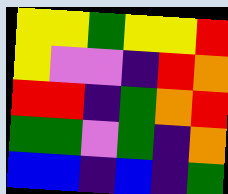[["yellow", "yellow", "green", "yellow", "yellow", "red"], ["yellow", "violet", "violet", "indigo", "red", "orange"], ["red", "red", "indigo", "green", "orange", "red"], ["green", "green", "violet", "green", "indigo", "orange"], ["blue", "blue", "indigo", "blue", "indigo", "green"]]